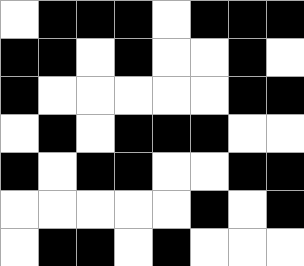[["white", "black", "black", "black", "white", "black", "black", "black"], ["black", "black", "white", "black", "white", "white", "black", "white"], ["black", "white", "white", "white", "white", "white", "black", "black"], ["white", "black", "white", "black", "black", "black", "white", "white"], ["black", "white", "black", "black", "white", "white", "black", "black"], ["white", "white", "white", "white", "white", "black", "white", "black"], ["white", "black", "black", "white", "black", "white", "white", "white"]]